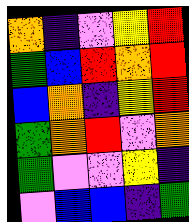[["orange", "indigo", "violet", "yellow", "red"], ["green", "blue", "red", "orange", "red"], ["blue", "orange", "indigo", "yellow", "red"], ["green", "orange", "red", "violet", "orange"], ["green", "violet", "violet", "yellow", "indigo"], ["violet", "blue", "blue", "indigo", "green"]]